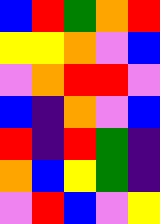[["blue", "red", "green", "orange", "red"], ["yellow", "yellow", "orange", "violet", "blue"], ["violet", "orange", "red", "red", "violet"], ["blue", "indigo", "orange", "violet", "blue"], ["red", "indigo", "red", "green", "indigo"], ["orange", "blue", "yellow", "green", "indigo"], ["violet", "red", "blue", "violet", "yellow"]]